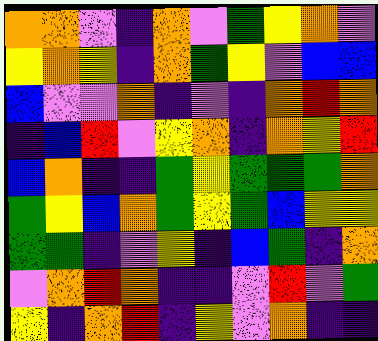[["orange", "orange", "violet", "indigo", "orange", "violet", "green", "yellow", "orange", "violet"], ["yellow", "orange", "yellow", "indigo", "orange", "green", "yellow", "violet", "blue", "blue"], ["blue", "violet", "violet", "orange", "indigo", "violet", "indigo", "orange", "red", "orange"], ["indigo", "blue", "red", "violet", "yellow", "orange", "indigo", "orange", "yellow", "red"], ["blue", "orange", "indigo", "indigo", "green", "yellow", "green", "green", "green", "orange"], ["green", "yellow", "blue", "orange", "green", "yellow", "green", "blue", "yellow", "yellow"], ["green", "green", "indigo", "violet", "yellow", "indigo", "blue", "green", "indigo", "orange"], ["violet", "orange", "red", "orange", "indigo", "indigo", "violet", "red", "violet", "green"], ["yellow", "indigo", "orange", "red", "indigo", "yellow", "violet", "orange", "indigo", "indigo"]]